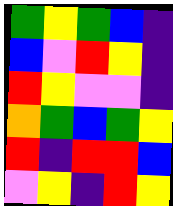[["green", "yellow", "green", "blue", "indigo"], ["blue", "violet", "red", "yellow", "indigo"], ["red", "yellow", "violet", "violet", "indigo"], ["orange", "green", "blue", "green", "yellow"], ["red", "indigo", "red", "red", "blue"], ["violet", "yellow", "indigo", "red", "yellow"]]